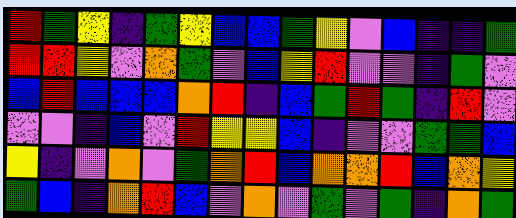[["red", "green", "yellow", "indigo", "green", "yellow", "blue", "blue", "green", "yellow", "violet", "blue", "indigo", "indigo", "green"], ["red", "red", "yellow", "violet", "orange", "green", "violet", "blue", "yellow", "red", "violet", "violet", "indigo", "green", "violet"], ["blue", "red", "blue", "blue", "blue", "orange", "red", "indigo", "blue", "green", "red", "green", "indigo", "red", "violet"], ["violet", "violet", "indigo", "blue", "violet", "red", "yellow", "yellow", "blue", "indigo", "violet", "violet", "green", "green", "blue"], ["yellow", "indigo", "violet", "orange", "violet", "green", "orange", "red", "blue", "orange", "orange", "red", "blue", "orange", "yellow"], ["green", "blue", "indigo", "orange", "red", "blue", "violet", "orange", "violet", "green", "violet", "green", "indigo", "orange", "green"]]